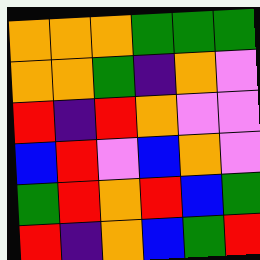[["orange", "orange", "orange", "green", "green", "green"], ["orange", "orange", "green", "indigo", "orange", "violet"], ["red", "indigo", "red", "orange", "violet", "violet"], ["blue", "red", "violet", "blue", "orange", "violet"], ["green", "red", "orange", "red", "blue", "green"], ["red", "indigo", "orange", "blue", "green", "red"]]